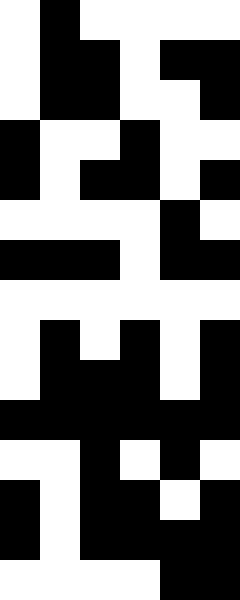[["white", "black", "white", "white", "white", "white"], ["white", "black", "black", "white", "black", "black"], ["white", "black", "black", "white", "white", "black"], ["black", "white", "white", "black", "white", "white"], ["black", "white", "black", "black", "white", "black"], ["white", "white", "white", "white", "black", "white"], ["black", "black", "black", "white", "black", "black"], ["white", "white", "white", "white", "white", "white"], ["white", "black", "white", "black", "white", "black"], ["white", "black", "black", "black", "white", "black"], ["black", "black", "black", "black", "black", "black"], ["white", "white", "black", "white", "black", "white"], ["black", "white", "black", "black", "white", "black"], ["black", "white", "black", "black", "black", "black"], ["white", "white", "white", "white", "black", "black"]]